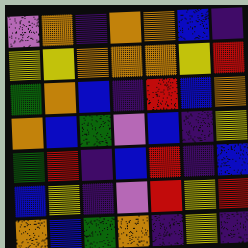[["violet", "orange", "indigo", "orange", "orange", "blue", "indigo"], ["yellow", "yellow", "orange", "orange", "orange", "yellow", "red"], ["green", "orange", "blue", "indigo", "red", "blue", "orange"], ["orange", "blue", "green", "violet", "blue", "indigo", "yellow"], ["green", "red", "indigo", "blue", "red", "indigo", "blue"], ["blue", "yellow", "indigo", "violet", "red", "yellow", "red"], ["orange", "blue", "green", "orange", "indigo", "yellow", "indigo"]]